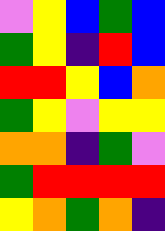[["violet", "yellow", "blue", "green", "blue"], ["green", "yellow", "indigo", "red", "blue"], ["red", "red", "yellow", "blue", "orange"], ["green", "yellow", "violet", "yellow", "yellow"], ["orange", "orange", "indigo", "green", "violet"], ["green", "red", "red", "red", "red"], ["yellow", "orange", "green", "orange", "indigo"]]